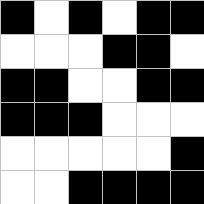[["black", "white", "black", "white", "black", "black"], ["white", "white", "white", "black", "black", "white"], ["black", "black", "white", "white", "black", "black"], ["black", "black", "black", "white", "white", "white"], ["white", "white", "white", "white", "white", "black"], ["white", "white", "black", "black", "black", "black"]]